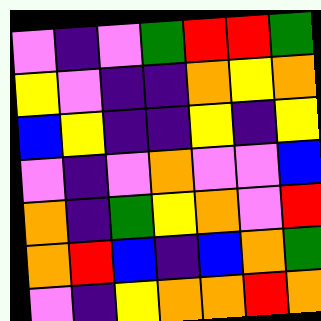[["violet", "indigo", "violet", "green", "red", "red", "green"], ["yellow", "violet", "indigo", "indigo", "orange", "yellow", "orange"], ["blue", "yellow", "indigo", "indigo", "yellow", "indigo", "yellow"], ["violet", "indigo", "violet", "orange", "violet", "violet", "blue"], ["orange", "indigo", "green", "yellow", "orange", "violet", "red"], ["orange", "red", "blue", "indigo", "blue", "orange", "green"], ["violet", "indigo", "yellow", "orange", "orange", "red", "orange"]]